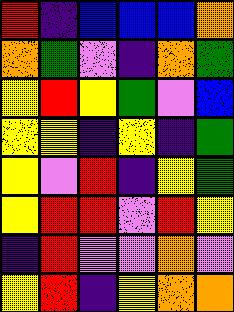[["red", "indigo", "blue", "blue", "blue", "orange"], ["orange", "green", "violet", "indigo", "orange", "green"], ["yellow", "red", "yellow", "green", "violet", "blue"], ["yellow", "yellow", "indigo", "yellow", "indigo", "green"], ["yellow", "violet", "red", "indigo", "yellow", "green"], ["yellow", "red", "red", "violet", "red", "yellow"], ["indigo", "red", "violet", "violet", "orange", "violet"], ["yellow", "red", "indigo", "yellow", "orange", "orange"]]